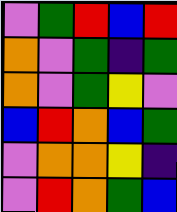[["violet", "green", "red", "blue", "red"], ["orange", "violet", "green", "indigo", "green"], ["orange", "violet", "green", "yellow", "violet"], ["blue", "red", "orange", "blue", "green"], ["violet", "orange", "orange", "yellow", "indigo"], ["violet", "red", "orange", "green", "blue"]]